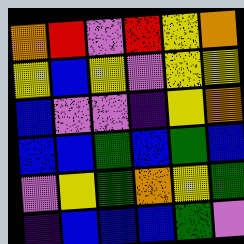[["orange", "red", "violet", "red", "yellow", "orange"], ["yellow", "blue", "yellow", "violet", "yellow", "yellow"], ["blue", "violet", "violet", "indigo", "yellow", "orange"], ["blue", "blue", "green", "blue", "green", "blue"], ["violet", "yellow", "green", "orange", "yellow", "green"], ["indigo", "blue", "blue", "blue", "green", "violet"]]